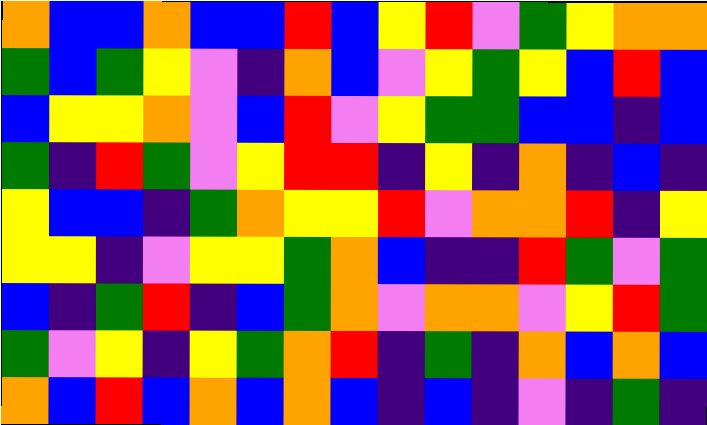[["orange", "blue", "blue", "orange", "blue", "blue", "red", "blue", "yellow", "red", "violet", "green", "yellow", "orange", "orange"], ["green", "blue", "green", "yellow", "violet", "indigo", "orange", "blue", "violet", "yellow", "green", "yellow", "blue", "red", "blue"], ["blue", "yellow", "yellow", "orange", "violet", "blue", "red", "violet", "yellow", "green", "green", "blue", "blue", "indigo", "blue"], ["green", "indigo", "red", "green", "violet", "yellow", "red", "red", "indigo", "yellow", "indigo", "orange", "indigo", "blue", "indigo"], ["yellow", "blue", "blue", "indigo", "green", "orange", "yellow", "yellow", "red", "violet", "orange", "orange", "red", "indigo", "yellow"], ["yellow", "yellow", "indigo", "violet", "yellow", "yellow", "green", "orange", "blue", "indigo", "indigo", "red", "green", "violet", "green"], ["blue", "indigo", "green", "red", "indigo", "blue", "green", "orange", "violet", "orange", "orange", "violet", "yellow", "red", "green"], ["green", "violet", "yellow", "indigo", "yellow", "green", "orange", "red", "indigo", "green", "indigo", "orange", "blue", "orange", "blue"], ["orange", "blue", "red", "blue", "orange", "blue", "orange", "blue", "indigo", "blue", "indigo", "violet", "indigo", "green", "indigo"]]